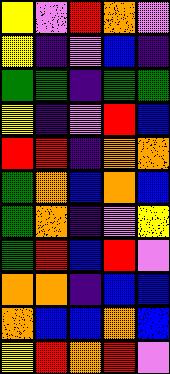[["yellow", "violet", "red", "orange", "violet"], ["yellow", "indigo", "violet", "blue", "indigo"], ["green", "green", "indigo", "green", "green"], ["yellow", "indigo", "violet", "red", "blue"], ["red", "red", "indigo", "orange", "orange"], ["green", "orange", "blue", "orange", "blue"], ["green", "orange", "indigo", "violet", "yellow"], ["green", "red", "blue", "red", "violet"], ["orange", "orange", "indigo", "blue", "blue"], ["orange", "blue", "blue", "orange", "blue"], ["yellow", "red", "orange", "red", "violet"]]